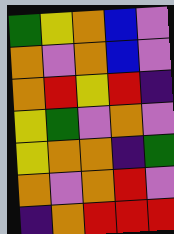[["green", "yellow", "orange", "blue", "violet"], ["orange", "violet", "orange", "blue", "violet"], ["orange", "red", "yellow", "red", "indigo"], ["yellow", "green", "violet", "orange", "violet"], ["yellow", "orange", "orange", "indigo", "green"], ["orange", "violet", "orange", "red", "violet"], ["indigo", "orange", "red", "red", "red"]]